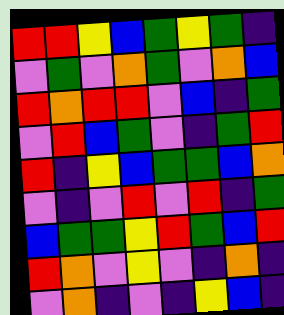[["red", "red", "yellow", "blue", "green", "yellow", "green", "indigo"], ["violet", "green", "violet", "orange", "green", "violet", "orange", "blue"], ["red", "orange", "red", "red", "violet", "blue", "indigo", "green"], ["violet", "red", "blue", "green", "violet", "indigo", "green", "red"], ["red", "indigo", "yellow", "blue", "green", "green", "blue", "orange"], ["violet", "indigo", "violet", "red", "violet", "red", "indigo", "green"], ["blue", "green", "green", "yellow", "red", "green", "blue", "red"], ["red", "orange", "violet", "yellow", "violet", "indigo", "orange", "indigo"], ["violet", "orange", "indigo", "violet", "indigo", "yellow", "blue", "indigo"]]